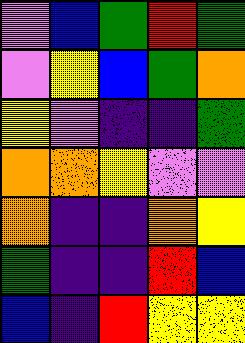[["violet", "blue", "green", "red", "green"], ["violet", "yellow", "blue", "green", "orange"], ["yellow", "violet", "indigo", "indigo", "green"], ["orange", "orange", "yellow", "violet", "violet"], ["orange", "indigo", "indigo", "orange", "yellow"], ["green", "indigo", "indigo", "red", "blue"], ["blue", "indigo", "red", "yellow", "yellow"]]